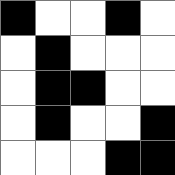[["black", "white", "white", "black", "white"], ["white", "black", "white", "white", "white"], ["white", "black", "black", "white", "white"], ["white", "black", "white", "white", "black"], ["white", "white", "white", "black", "black"]]